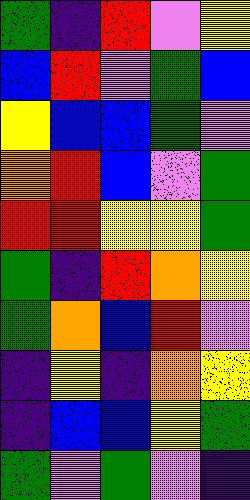[["green", "indigo", "red", "violet", "yellow"], ["blue", "red", "violet", "green", "blue"], ["yellow", "blue", "blue", "green", "violet"], ["orange", "red", "blue", "violet", "green"], ["red", "red", "yellow", "yellow", "green"], ["green", "indigo", "red", "orange", "yellow"], ["green", "orange", "blue", "red", "violet"], ["indigo", "yellow", "indigo", "orange", "yellow"], ["indigo", "blue", "blue", "yellow", "green"], ["green", "violet", "green", "violet", "indigo"]]